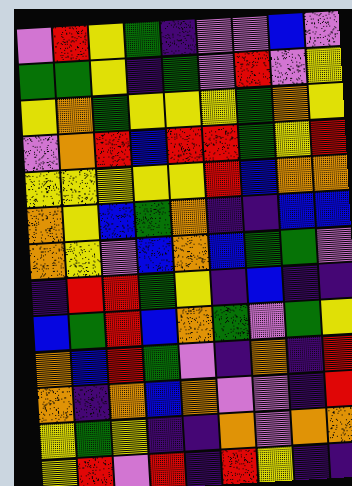[["violet", "red", "yellow", "green", "indigo", "violet", "violet", "blue", "violet"], ["green", "green", "yellow", "indigo", "green", "violet", "red", "violet", "yellow"], ["yellow", "orange", "green", "yellow", "yellow", "yellow", "green", "orange", "yellow"], ["violet", "orange", "red", "blue", "red", "red", "green", "yellow", "red"], ["yellow", "yellow", "yellow", "yellow", "yellow", "red", "blue", "orange", "orange"], ["orange", "yellow", "blue", "green", "orange", "indigo", "indigo", "blue", "blue"], ["orange", "yellow", "violet", "blue", "orange", "blue", "green", "green", "violet"], ["indigo", "red", "red", "green", "yellow", "indigo", "blue", "indigo", "indigo"], ["blue", "green", "red", "blue", "orange", "green", "violet", "green", "yellow"], ["orange", "blue", "red", "green", "violet", "indigo", "orange", "indigo", "red"], ["orange", "indigo", "orange", "blue", "orange", "violet", "violet", "indigo", "red"], ["yellow", "green", "yellow", "indigo", "indigo", "orange", "violet", "orange", "orange"], ["yellow", "red", "violet", "red", "indigo", "red", "yellow", "indigo", "indigo"]]